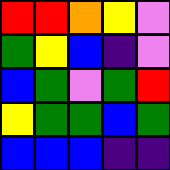[["red", "red", "orange", "yellow", "violet"], ["green", "yellow", "blue", "indigo", "violet"], ["blue", "green", "violet", "green", "red"], ["yellow", "green", "green", "blue", "green"], ["blue", "blue", "blue", "indigo", "indigo"]]